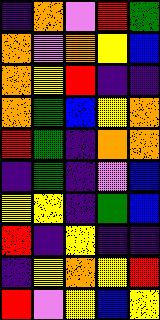[["indigo", "orange", "violet", "red", "green"], ["orange", "violet", "orange", "yellow", "blue"], ["orange", "yellow", "red", "indigo", "indigo"], ["orange", "green", "blue", "yellow", "orange"], ["red", "green", "indigo", "orange", "orange"], ["indigo", "green", "indigo", "violet", "blue"], ["yellow", "yellow", "indigo", "green", "blue"], ["red", "indigo", "yellow", "indigo", "indigo"], ["indigo", "yellow", "orange", "yellow", "red"], ["red", "violet", "yellow", "blue", "yellow"]]